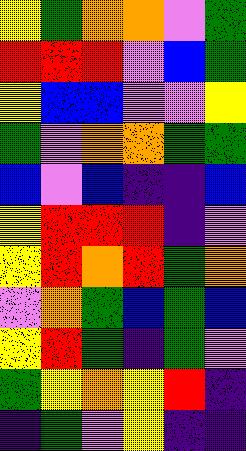[["yellow", "green", "orange", "orange", "violet", "green"], ["red", "red", "red", "violet", "blue", "green"], ["yellow", "blue", "blue", "violet", "violet", "yellow"], ["green", "violet", "orange", "orange", "green", "green"], ["blue", "violet", "blue", "indigo", "indigo", "blue"], ["yellow", "red", "red", "red", "indigo", "violet"], ["yellow", "red", "orange", "red", "green", "orange"], ["violet", "orange", "green", "blue", "green", "blue"], ["yellow", "red", "green", "indigo", "green", "violet"], ["green", "yellow", "orange", "yellow", "red", "indigo"], ["indigo", "green", "violet", "yellow", "indigo", "indigo"]]